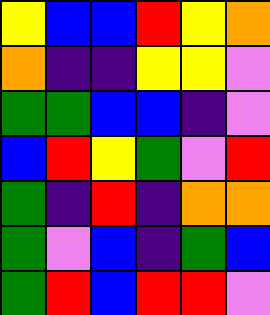[["yellow", "blue", "blue", "red", "yellow", "orange"], ["orange", "indigo", "indigo", "yellow", "yellow", "violet"], ["green", "green", "blue", "blue", "indigo", "violet"], ["blue", "red", "yellow", "green", "violet", "red"], ["green", "indigo", "red", "indigo", "orange", "orange"], ["green", "violet", "blue", "indigo", "green", "blue"], ["green", "red", "blue", "red", "red", "violet"]]